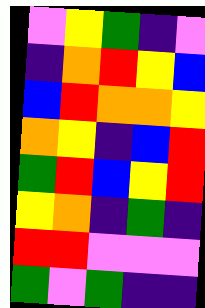[["violet", "yellow", "green", "indigo", "violet"], ["indigo", "orange", "red", "yellow", "blue"], ["blue", "red", "orange", "orange", "yellow"], ["orange", "yellow", "indigo", "blue", "red"], ["green", "red", "blue", "yellow", "red"], ["yellow", "orange", "indigo", "green", "indigo"], ["red", "red", "violet", "violet", "violet"], ["green", "violet", "green", "indigo", "indigo"]]